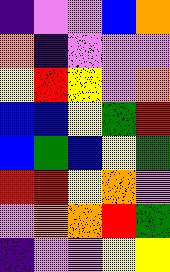[["indigo", "violet", "violet", "blue", "orange"], ["orange", "indigo", "violet", "violet", "violet"], ["yellow", "red", "yellow", "violet", "orange"], ["blue", "blue", "yellow", "green", "red"], ["blue", "green", "blue", "yellow", "green"], ["red", "red", "yellow", "orange", "violet"], ["violet", "orange", "orange", "red", "green"], ["indigo", "violet", "violet", "yellow", "yellow"]]